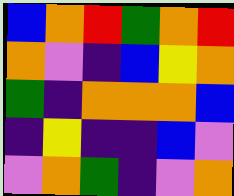[["blue", "orange", "red", "green", "orange", "red"], ["orange", "violet", "indigo", "blue", "yellow", "orange"], ["green", "indigo", "orange", "orange", "orange", "blue"], ["indigo", "yellow", "indigo", "indigo", "blue", "violet"], ["violet", "orange", "green", "indigo", "violet", "orange"]]